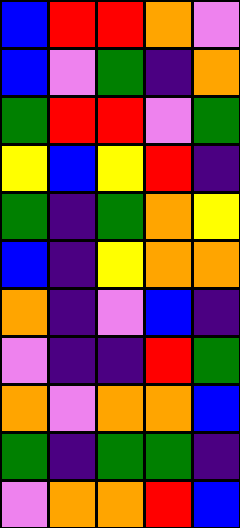[["blue", "red", "red", "orange", "violet"], ["blue", "violet", "green", "indigo", "orange"], ["green", "red", "red", "violet", "green"], ["yellow", "blue", "yellow", "red", "indigo"], ["green", "indigo", "green", "orange", "yellow"], ["blue", "indigo", "yellow", "orange", "orange"], ["orange", "indigo", "violet", "blue", "indigo"], ["violet", "indigo", "indigo", "red", "green"], ["orange", "violet", "orange", "orange", "blue"], ["green", "indigo", "green", "green", "indigo"], ["violet", "orange", "orange", "red", "blue"]]